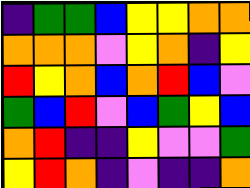[["indigo", "green", "green", "blue", "yellow", "yellow", "orange", "orange"], ["orange", "orange", "orange", "violet", "yellow", "orange", "indigo", "yellow"], ["red", "yellow", "orange", "blue", "orange", "red", "blue", "violet"], ["green", "blue", "red", "violet", "blue", "green", "yellow", "blue"], ["orange", "red", "indigo", "indigo", "yellow", "violet", "violet", "green"], ["yellow", "red", "orange", "indigo", "violet", "indigo", "indigo", "orange"]]